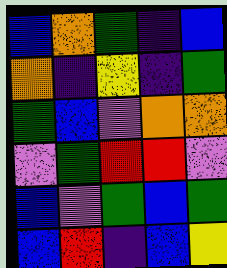[["blue", "orange", "green", "indigo", "blue"], ["orange", "indigo", "yellow", "indigo", "green"], ["green", "blue", "violet", "orange", "orange"], ["violet", "green", "red", "red", "violet"], ["blue", "violet", "green", "blue", "green"], ["blue", "red", "indigo", "blue", "yellow"]]